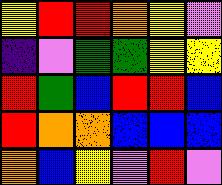[["yellow", "red", "red", "orange", "yellow", "violet"], ["indigo", "violet", "green", "green", "yellow", "yellow"], ["red", "green", "blue", "red", "red", "blue"], ["red", "orange", "orange", "blue", "blue", "blue"], ["orange", "blue", "yellow", "violet", "red", "violet"]]